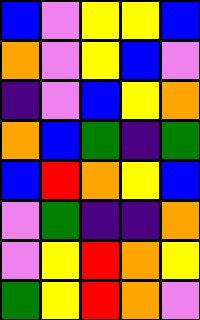[["blue", "violet", "yellow", "yellow", "blue"], ["orange", "violet", "yellow", "blue", "violet"], ["indigo", "violet", "blue", "yellow", "orange"], ["orange", "blue", "green", "indigo", "green"], ["blue", "red", "orange", "yellow", "blue"], ["violet", "green", "indigo", "indigo", "orange"], ["violet", "yellow", "red", "orange", "yellow"], ["green", "yellow", "red", "orange", "violet"]]